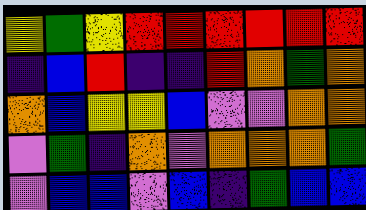[["yellow", "green", "yellow", "red", "red", "red", "red", "red", "red"], ["indigo", "blue", "red", "indigo", "indigo", "red", "orange", "green", "orange"], ["orange", "blue", "yellow", "yellow", "blue", "violet", "violet", "orange", "orange"], ["violet", "green", "indigo", "orange", "violet", "orange", "orange", "orange", "green"], ["violet", "blue", "blue", "violet", "blue", "indigo", "green", "blue", "blue"]]